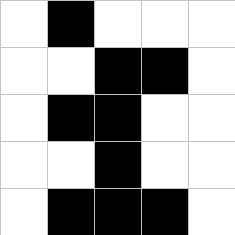[["white", "black", "white", "white", "white"], ["white", "white", "black", "black", "white"], ["white", "black", "black", "white", "white"], ["white", "white", "black", "white", "white"], ["white", "black", "black", "black", "white"]]